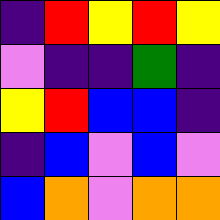[["indigo", "red", "yellow", "red", "yellow"], ["violet", "indigo", "indigo", "green", "indigo"], ["yellow", "red", "blue", "blue", "indigo"], ["indigo", "blue", "violet", "blue", "violet"], ["blue", "orange", "violet", "orange", "orange"]]